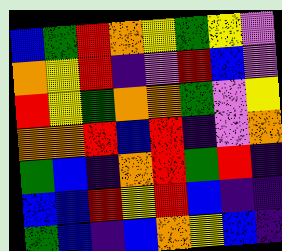[["blue", "green", "red", "orange", "yellow", "green", "yellow", "violet"], ["orange", "yellow", "red", "indigo", "violet", "red", "blue", "violet"], ["red", "yellow", "green", "orange", "orange", "green", "violet", "yellow"], ["orange", "orange", "red", "blue", "red", "indigo", "violet", "orange"], ["green", "blue", "indigo", "orange", "red", "green", "red", "indigo"], ["blue", "blue", "red", "yellow", "red", "blue", "indigo", "indigo"], ["green", "blue", "indigo", "blue", "orange", "yellow", "blue", "indigo"]]